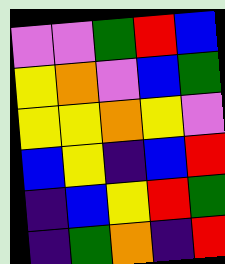[["violet", "violet", "green", "red", "blue"], ["yellow", "orange", "violet", "blue", "green"], ["yellow", "yellow", "orange", "yellow", "violet"], ["blue", "yellow", "indigo", "blue", "red"], ["indigo", "blue", "yellow", "red", "green"], ["indigo", "green", "orange", "indigo", "red"]]